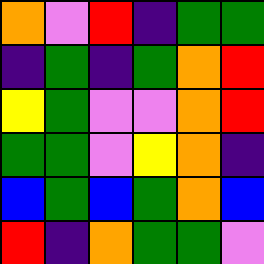[["orange", "violet", "red", "indigo", "green", "green"], ["indigo", "green", "indigo", "green", "orange", "red"], ["yellow", "green", "violet", "violet", "orange", "red"], ["green", "green", "violet", "yellow", "orange", "indigo"], ["blue", "green", "blue", "green", "orange", "blue"], ["red", "indigo", "orange", "green", "green", "violet"]]